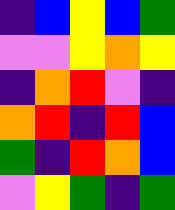[["indigo", "blue", "yellow", "blue", "green"], ["violet", "violet", "yellow", "orange", "yellow"], ["indigo", "orange", "red", "violet", "indigo"], ["orange", "red", "indigo", "red", "blue"], ["green", "indigo", "red", "orange", "blue"], ["violet", "yellow", "green", "indigo", "green"]]